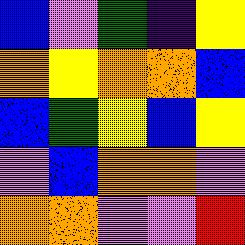[["blue", "violet", "green", "indigo", "yellow"], ["orange", "yellow", "orange", "orange", "blue"], ["blue", "green", "yellow", "blue", "yellow"], ["violet", "blue", "orange", "orange", "violet"], ["orange", "orange", "violet", "violet", "red"]]